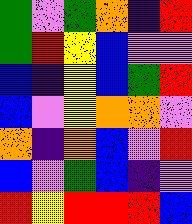[["green", "violet", "green", "orange", "indigo", "red"], ["green", "red", "yellow", "blue", "violet", "violet"], ["blue", "indigo", "yellow", "blue", "green", "red"], ["blue", "violet", "yellow", "orange", "orange", "violet"], ["orange", "indigo", "orange", "blue", "violet", "red"], ["blue", "violet", "green", "blue", "indigo", "violet"], ["red", "yellow", "red", "red", "red", "blue"]]